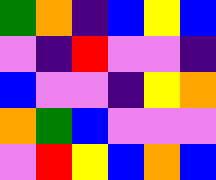[["green", "orange", "indigo", "blue", "yellow", "blue"], ["violet", "indigo", "red", "violet", "violet", "indigo"], ["blue", "violet", "violet", "indigo", "yellow", "orange"], ["orange", "green", "blue", "violet", "violet", "violet"], ["violet", "red", "yellow", "blue", "orange", "blue"]]